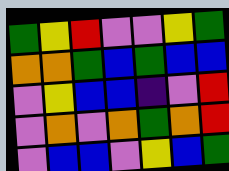[["green", "yellow", "red", "violet", "violet", "yellow", "green"], ["orange", "orange", "green", "blue", "green", "blue", "blue"], ["violet", "yellow", "blue", "blue", "indigo", "violet", "red"], ["violet", "orange", "violet", "orange", "green", "orange", "red"], ["violet", "blue", "blue", "violet", "yellow", "blue", "green"]]